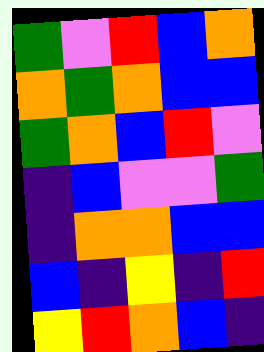[["green", "violet", "red", "blue", "orange"], ["orange", "green", "orange", "blue", "blue"], ["green", "orange", "blue", "red", "violet"], ["indigo", "blue", "violet", "violet", "green"], ["indigo", "orange", "orange", "blue", "blue"], ["blue", "indigo", "yellow", "indigo", "red"], ["yellow", "red", "orange", "blue", "indigo"]]